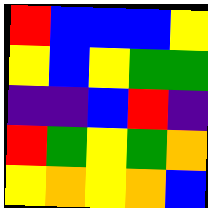[["red", "blue", "blue", "blue", "yellow"], ["yellow", "blue", "yellow", "green", "green"], ["indigo", "indigo", "blue", "red", "indigo"], ["red", "green", "yellow", "green", "orange"], ["yellow", "orange", "yellow", "orange", "blue"]]